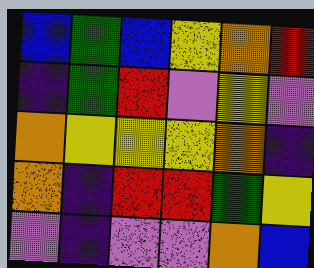[["blue", "green", "blue", "yellow", "orange", "red"], ["indigo", "green", "red", "violet", "yellow", "violet"], ["orange", "yellow", "yellow", "yellow", "orange", "indigo"], ["orange", "indigo", "red", "red", "green", "yellow"], ["violet", "indigo", "violet", "violet", "orange", "blue"]]